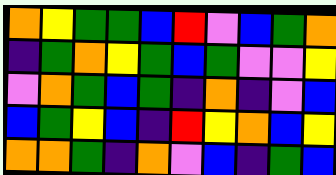[["orange", "yellow", "green", "green", "blue", "red", "violet", "blue", "green", "orange"], ["indigo", "green", "orange", "yellow", "green", "blue", "green", "violet", "violet", "yellow"], ["violet", "orange", "green", "blue", "green", "indigo", "orange", "indigo", "violet", "blue"], ["blue", "green", "yellow", "blue", "indigo", "red", "yellow", "orange", "blue", "yellow"], ["orange", "orange", "green", "indigo", "orange", "violet", "blue", "indigo", "green", "blue"]]